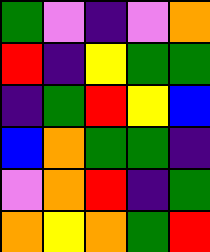[["green", "violet", "indigo", "violet", "orange"], ["red", "indigo", "yellow", "green", "green"], ["indigo", "green", "red", "yellow", "blue"], ["blue", "orange", "green", "green", "indigo"], ["violet", "orange", "red", "indigo", "green"], ["orange", "yellow", "orange", "green", "red"]]